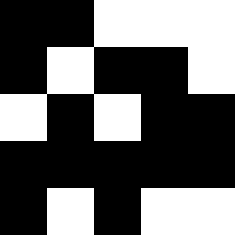[["black", "black", "white", "white", "white"], ["black", "white", "black", "black", "white"], ["white", "black", "white", "black", "black"], ["black", "black", "black", "black", "black"], ["black", "white", "black", "white", "white"]]